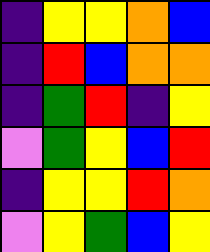[["indigo", "yellow", "yellow", "orange", "blue"], ["indigo", "red", "blue", "orange", "orange"], ["indigo", "green", "red", "indigo", "yellow"], ["violet", "green", "yellow", "blue", "red"], ["indigo", "yellow", "yellow", "red", "orange"], ["violet", "yellow", "green", "blue", "yellow"]]